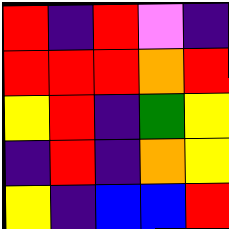[["red", "indigo", "red", "violet", "indigo"], ["red", "red", "red", "orange", "red"], ["yellow", "red", "indigo", "green", "yellow"], ["indigo", "red", "indigo", "orange", "yellow"], ["yellow", "indigo", "blue", "blue", "red"]]